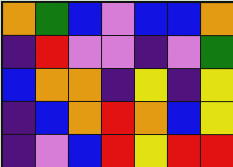[["orange", "green", "blue", "violet", "blue", "blue", "orange"], ["indigo", "red", "violet", "violet", "indigo", "violet", "green"], ["blue", "orange", "orange", "indigo", "yellow", "indigo", "yellow"], ["indigo", "blue", "orange", "red", "orange", "blue", "yellow"], ["indigo", "violet", "blue", "red", "yellow", "red", "red"]]